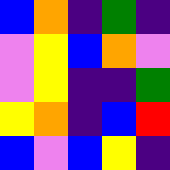[["blue", "orange", "indigo", "green", "indigo"], ["violet", "yellow", "blue", "orange", "violet"], ["violet", "yellow", "indigo", "indigo", "green"], ["yellow", "orange", "indigo", "blue", "red"], ["blue", "violet", "blue", "yellow", "indigo"]]